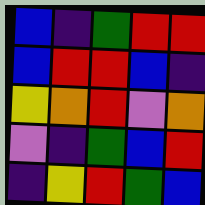[["blue", "indigo", "green", "red", "red"], ["blue", "red", "red", "blue", "indigo"], ["yellow", "orange", "red", "violet", "orange"], ["violet", "indigo", "green", "blue", "red"], ["indigo", "yellow", "red", "green", "blue"]]